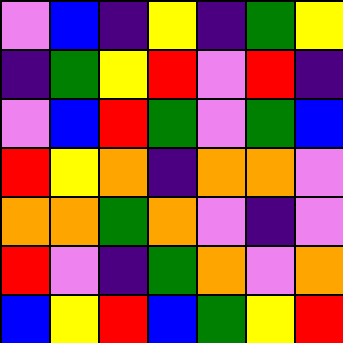[["violet", "blue", "indigo", "yellow", "indigo", "green", "yellow"], ["indigo", "green", "yellow", "red", "violet", "red", "indigo"], ["violet", "blue", "red", "green", "violet", "green", "blue"], ["red", "yellow", "orange", "indigo", "orange", "orange", "violet"], ["orange", "orange", "green", "orange", "violet", "indigo", "violet"], ["red", "violet", "indigo", "green", "orange", "violet", "orange"], ["blue", "yellow", "red", "blue", "green", "yellow", "red"]]